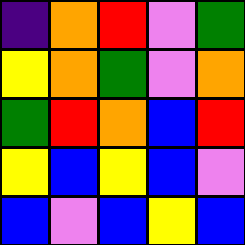[["indigo", "orange", "red", "violet", "green"], ["yellow", "orange", "green", "violet", "orange"], ["green", "red", "orange", "blue", "red"], ["yellow", "blue", "yellow", "blue", "violet"], ["blue", "violet", "blue", "yellow", "blue"]]